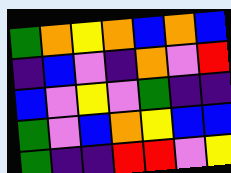[["green", "orange", "yellow", "orange", "blue", "orange", "blue"], ["indigo", "blue", "violet", "indigo", "orange", "violet", "red"], ["blue", "violet", "yellow", "violet", "green", "indigo", "indigo"], ["green", "violet", "blue", "orange", "yellow", "blue", "blue"], ["green", "indigo", "indigo", "red", "red", "violet", "yellow"]]